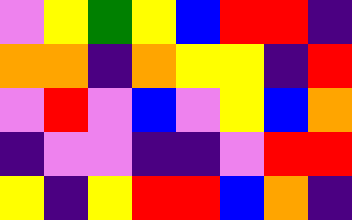[["violet", "yellow", "green", "yellow", "blue", "red", "red", "indigo"], ["orange", "orange", "indigo", "orange", "yellow", "yellow", "indigo", "red"], ["violet", "red", "violet", "blue", "violet", "yellow", "blue", "orange"], ["indigo", "violet", "violet", "indigo", "indigo", "violet", "red", "red"], ["yellow", "indigo", "yellow", "red", "red", "blue", "orange", "indigo"]]